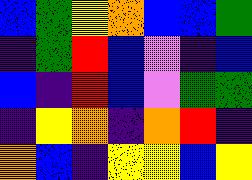[["blue", "green", "yellow", "orange", "blue", "blue", "green"], ["indigo", "green", "red", "blue", "violet", "indigo", "blue"], ["blue", "indigo", "red", "blue", "violet", "green", "green"], ["indigo", "yellow", "orange", "indigo", "orange", "red", "indigo"], ["orange", "blue", "indigo", "yellow", "yellow", "blue", "yellow"]]